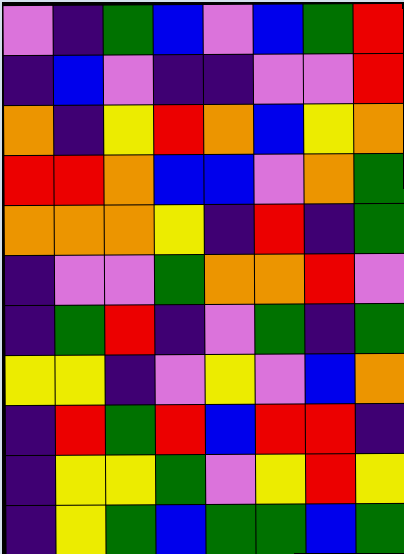[["violet", "indigo", "green", "blue", "violet", "blue", "green", "red"], ["indigo", "blue", "violet", "indigo", "indigo", "violet", "violet", "red"], ["orange", "indigo", "yellow", "red", "orange", "blue", "yellow", "orange"], ["red", "red", "orange", "blue", "blue", "violet", "orange", "green"], ["orange", "orange", "orange", "yellow", "indigo", "red", "indigo", "green"], ["indigo", "violet", "violet", "green", "orange", "orange", "red", "violet"], ["indigo", "green", "red", "indigo", "violet", "green", "indigo", "green"], ["yellow", "yellow", "indigo", "violet", "yellow", "violet", "blue", "orange"], ["indigo", "red", "green", "red", "blue", "red", "red", "indigo"], ["indigo", "yellow", "yellow", "green", "violet", "yellow", "red", "yellow"], ["indigo", "yellow", "green", "blue", "green", "green", "blue", "green"]]